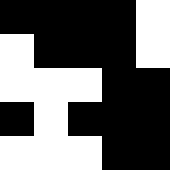[["black", "black", "black", "black", "white"], ["white", "black", "black", "black", "white"], ["white", "white", "white", "black", "black"], ["black", "white", "black", "black", "black"], ["white", "white", "white", "black", "black"]]